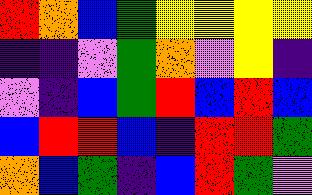[["red", "orange", "blue", "green", "yellow", "yellow", "yellow", "yellow"], ["indigo", "indigo", "violet", "green", "orange", "violet", "yellow", "indigo"], ["violet", "indigo", "blue", "green", "red", "blue", "red", "blue"], ["blue", "red", "red", "blue", "indigo", "red", "red", "green"], ["orange", "blue", "green", "indigo", "blue", "red", "green", "violet"]]